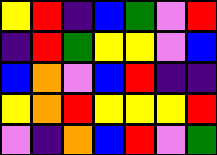[["yellow", "red", "indigo", "blue", "green", "violet", "red"], ["indigo", "red", "green", "yellow", "yellow", "violet", "blue"], ["blue", "orange", "violet", "blue", "red", "indigo", "indigo"], ["yellow", "orange", "red", "yellow", "yellow", "yellow", "red"], ["violet", "indigo", "orange", "blue", "red", "violet", "green"]]